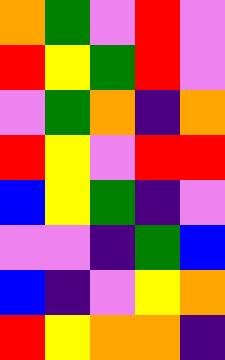[["orange", "green", "violet", "red", "violet"], ["red", "yellow", "green", "red", "violet"], ["violet", "green", "orange", "indigo", "orange"], ["red", "yellow", "violet", "red", "red"], ["blue", "yellow", "green", "indigo", "violet"], ["violet", "violet", "indigo", "green", "blue"], ["blue", "indigo", "violet", "yellow", "orange"], ["red", "yellow", "orange", "orange", "indigo"]]